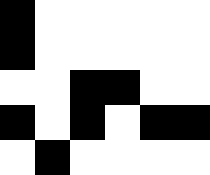[["black", "white", "white", "white", "white", "white"], ["black", "white", "white", "white", "white", "white"], ["white", "white", "black", "black", "white", "white"], ["black", "white", "black", "white", "black", "black"], ["white", "black", "white", "white", "white", "white"]]